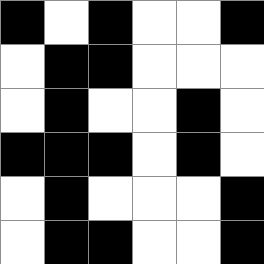[["black", "white", "black", "white", "white", "black"], ["white", "black", "black", "white", "white", "white"], ["white", "black", "white", "white", "black", "white"], ["black", "black", "black", "white", "black", "white"], ["white", "black", "white", "white", "white", "black"], ["white", "black", "black", "white", "white", "black"]]